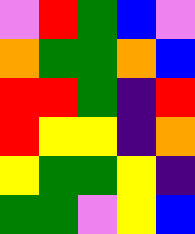[["violet", "red", "green", "blue", "violet"], ["orange", "green", "green", "orange", "blue"], ["red", "red", "green", "indigo", "red"], ["red", "yellow", "yellow", "indigo", "orange"], ["yellow", "green", "green", "yellow", "indigo"], ["green", "green", "violet", "yellow", "blue"]]